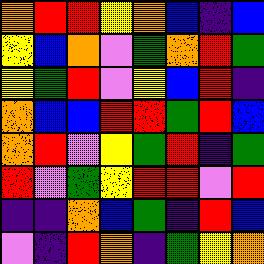[["orange", "red", "red", "yellow", "orange", "blue", "indigo", "blue"], ["yellow", "blue", "orange", "violet", "green", "orange", "red", "green"], ["yellow", "green", "red", "violet", "yellow", "blue", "red", "indigo"], ["orange", "blue", "blue", "red", "red", "green", "red", "blue"], ["orange", "red", "violet", "yellow", "green", "red", "indigo", "green"], ["red", "violet", "green", "yellow", "red", "red", "violet", "red"], ["indigo", "indigo", "orange", "blue", "green", "indigo", "red", "blue"], ["violet", "indigo", "red", "orange", "indigo", "green", "yellow", "orange"]]